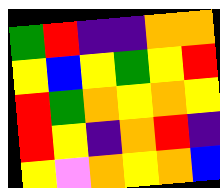[["green", "red", "indigo", "indigo", "orange", "orange"], ["yellow", "blue", "yellow", "green", "yellow", "red"], ["red", "green", "orange", "yellow", "orange", "yellow"], ["red", "yellow", "indigo", "orange", "red", "indigo"], ["yellow", "violet", "orange", "yellow", "orange", "blue"]]